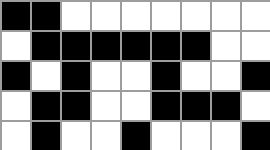[["black", "black", "white", "white", "white", "white", "white", "white", "white"], ["white", "black", "black", "black", "black", "black", "black", "white", "white"], ["black", "white", "black", "white", "white", "black", "white", "white", "black"], ["white", "black", "black", "white", "white", "black", "black", "black", "white"], ["white", "black", "white", "white", "black", "white", "white", "white", "black"]]